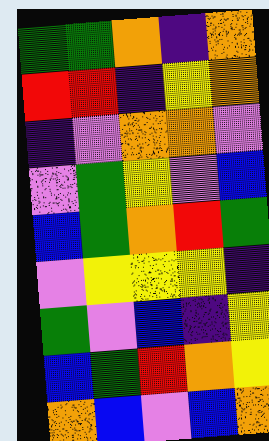[["green", "green", "orange", "indigo", "orange"], ["red", "red", "indigo", "yellow", "orange"], ["indigo", "violet", "orange", "orange", "violet"], ["violet", "green", "yellow", "violet", "blue"], ["blue", "green", "orange", "red", "green"], ["violet", "yellow", "yellow", "yellow", "indigo"], ["green", "violet", "blue", "indigo", "yellow"], ["blue", "green", "red", "orange", "yellow"], ["orange", "blue", "violet", "blue", "orange"]]